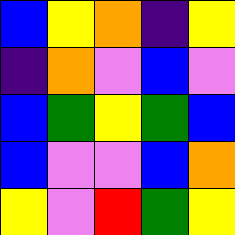[["blue", "yellow", "orange", "indigo", "yellow"], ["indigo", "orange", "violet", "blue", "violet"], ["blue", "green", "yellow", "green", "blue"], ["blue", "violet", "violet", "blue", "orange"], ["yellow", "violet", "red", "green", "yellow"]]